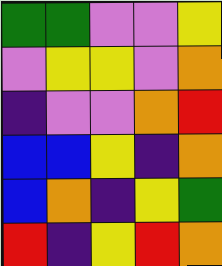[["green", "green", "violet", "violet", "yellow"], ["violet", "yellow", "yellow", "violet", "orange"], ["indigo", "violet", "violet", "orange", "red"], ["blue", "blue", "yellow", "indigo", "orange"], ["blue", "orange", "indigo", "yellow", "green"], ["red", "indigo", "yellow", "red", "orange"]]